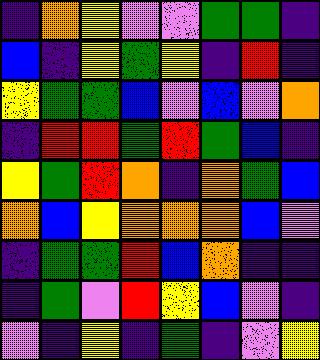[["indigo", "orange", "yellow", "violet", "violet", "green", "green", "indigo"], ["blue", "indigo", "yellow", "green", "yellow", "indigo", "red", "indigo"], ["yellow", "green", "green", "blue", "violet", "blue", "violet", "orange"], ["indigo", "red", "red", "green", "red", "green", "blue", "indigo"], ["yellow", "green", "red", "orange", "indigo", "orange", "green", "blue"], ["orange", "blue", "yellow", "orange", "orange", "orange", "blue", "violet"], ["indigo", "green", "green", "red", "blue", "orange", "indigo", "indigo"], ["indigo", "green", "violet", "red", "yellow", "blue", "violet", "indigo"], ["violet", "indigo", "yellow", "indigo", "green", "indigo", "violet", "yellow"]]